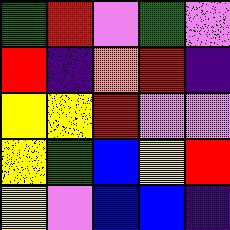[["green", "red", "violet", "green", "violet"], ["red", "indigo", "orange", "red", "indigo"], ["yellow", "yellow", "red", "violet", "violet"], ["yellow", "green", "blue", "yellow", "red"], ["yellow", "violet", "blue", "blue", "indigo"]]